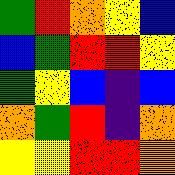[["green", "red", "orange", "yellow", "blue"], ["blue", "green", "red", "red", "yellow"], ["green", "yellow", "blue", "indigo", "blue"], ["orange", "green", "red", "indigo", "orange"], ["yellow", "yellow", "red", "red", "orange"]]